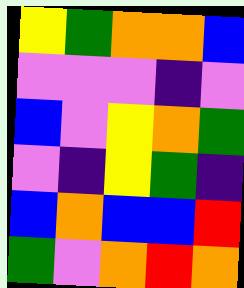[["yellow", "green", "orange", "orange", "blue"], ["violet", "violet", "violet", "indigo", "violet"], ["blue", "violet", "yellow", "orange", "green"], ["violet", "indigo", "yellow", "green", "indigo"], ["blue", "orange", "blue", "blue", "red"], ["green", "violet", "orange", "red", "orange"]]